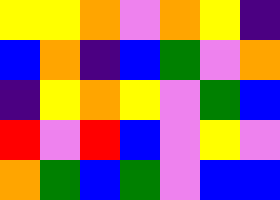[["yellow", "yellow", "orange", "violet", "orange", "yellow", "indigo"], ["blue", "orange", "indigo", "blue", "green", "violet", "orange"], ["indigo", "yellow", "orange", "yellow", "violet", "green", "blue"], ["red", "violet", "red", "blue", "violet", "yellow", "violet"], ["orange", "green", "blue", "green", "violet", "blue", "blue"]]